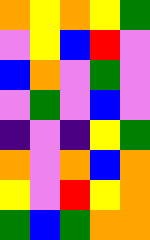[["orange", "yellow", "orange", "yellow", "green"], ["violet", "yellow", "blue", "red", "violet"], ["blue", "orange", "violet", "green", "violet"], ["violet", "green", "violet", "blue", "violet"], ["indigo", "violet", "indigo", "yellow", "green"], ["orange", "violet", "orange", "blue", "orange"], ["yellow", "violet", "red", "yellow", "orange"], ["green", "blue", "green", "orange", "orange"]]